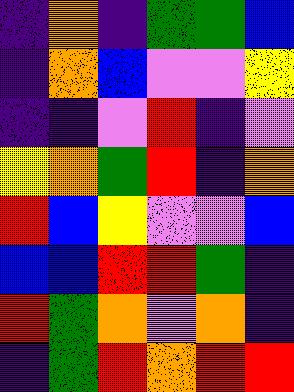[["indigo", "orange", "indigo", "green", "green", "blue"], ["indigo", "orange", "blue", "violet", "violet", "yellow"], ["indigo", "indigo", "violet", "red", "indigo", "violet"], ["yellow", "orange", "green", "red", "indigo", "orange"], ["red", "blue", "yellow", "violet", "violet", "blue"], ["blue", "blue", "red", "red", "green", "indigo"], ["red", "green", "orange", "violet", "orange", "indigo"], ["indigo", "green", "red", "orange", "red", "red"]]